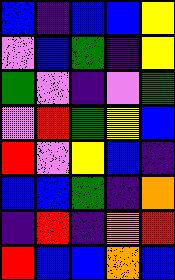[["blue", "indigo", "blue", "blue", "yellow"], ["violet", "blue", "green", "indigo", "yellow"], ["green", "violet", "indigo", "violet", "green"], ["violet", "red", "green", "yellow", "blue"], ["red", "violet", "yellow", "blue", "indigo"], ["blue", "blue", "green", "indigo", "orange"], ["indigo", "red", "indigo", "orange", "red"], ["red", "blue", "blue", "orange", "blue"]]